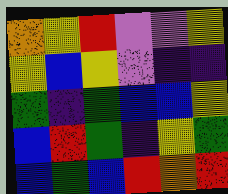[["orange", "yellow", "red", "violet", "violet", "yellow"], ["yellow", "blue", "yellow", "violet", "indigo", "indigo"], ["green", "indigo", "green", "blue", "blue", "yellow"], ["blue", "red", "green", "indigo", "yellow", "green"], ["blue", "green", "blue", "red", "orange", "red"]]